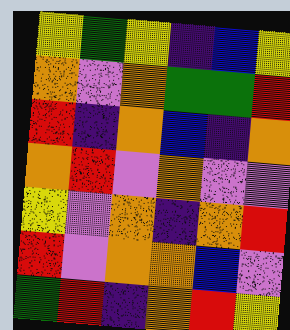[["yellow", "green", "yellow", "indigo", "blue", "yellow"], ["orange", "violet", "orange", "green", "green", "red"], ["red", "indigo", "orange", "blue", "indigo", "orange"], ["orange", "red", "violet", "orange", "violet", "violet"], ["yellow", "violet", "orange", "indigo", "orange", "red"], ["red", "violet", "orange", "orange", "blue", "violet"], ["green", "red", "indigo", "orange", "red", "yellow"]]